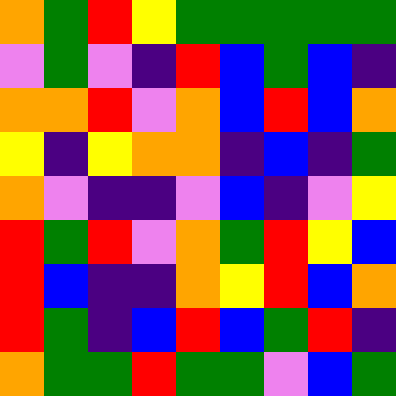[["orange", "green", "red", "yellow", "green", "green", "green", "green", "green"], ["violet", "green", "violet", "indigo", "red", "blue", "green", "blue", "indigo"], ["orange", "orange", "red", "violet", "orange", "blue", "red", "blue", "orange"], ["yellow", "indigo", "yellow", "orange", "orange", "indigo", "blue", "indigo", "green"], ["orange", "violet", "indigo", "indigo", "violet", "blue", "indigo", "violet", "yellow"], ["red", "green", "red", "violet", "orange", "green", "red", "yellow", "blue"], ["red", "blue", "indigo", "indigo", "orange", "yellow", "red", "blue", "orange"], ["red", "green", "indigo", "blue", "red", "blue", "green", "red", "indigo"], ["orange", "green", "green", "red", "green", "green", "violet", "blue", "green"]]